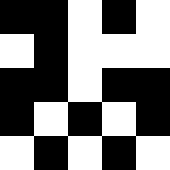[["black", "black", "white", "black", "white"], ["white", "black", "white", "white", "white"], ["black", "black", "white", "black", "black"], ["black", "white", "black", "white", "black"], ["white", "black", "white", "black", "white"]]